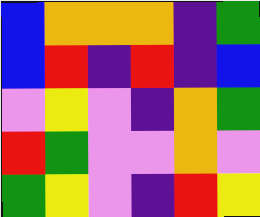[["blue", "orange", "orange", "orange", "indigo", "green"], ["blue", "red", "indigo", "red", "indigo", "blue"], ["violet", "yellow", "violet", "indigo", "orange", "green"], ["red", "green", "violet", "violet", "orange", "violet"], ["green", "yellow", "violet", "indigo", "red", "yellow"]]